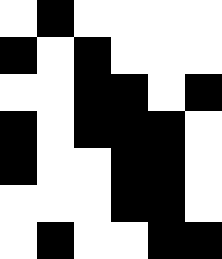[["white", "black", "white", "white", "white", "white"], ["black", "white", "black", "white", "white", "white"], ["white", "white", "black", "black", "white", "black"], ["black", "white", "black", "black", "black", "white"], ["black", "white", "white", "black", "black", "white"], ["white", "white", "white", "black", "black", "white"], ["white", "black", "white", "white", "black", "black"]]